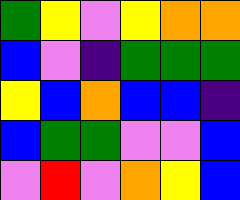[["green", "yellow", "violet", "yellow", "orange", "orange"], ["blue", "violet", "indigo", "green", "green", "green"], ["yellow", "blue", "orange", "blue", "blue", "indigo"], ["blue", "green", "green", "violet", "violet", "blue"], ["violet", "red", "violet", "orange", "yellow", "blue"]]